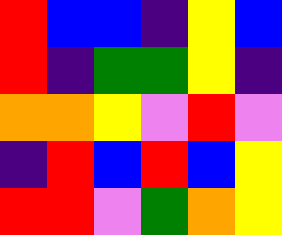[["red", "blue", "blue", "indigo", "yellow", "blue"], ["red", "indigo", "green", "green", "yellow", "indigo"], ["orange", "orange", "yellow", "violet", "red", "violet"], ["indigo", "red", "blue", "red", "blue", "yellow"], ["red", "red", "violet", "green", "orange", "yellow"]]